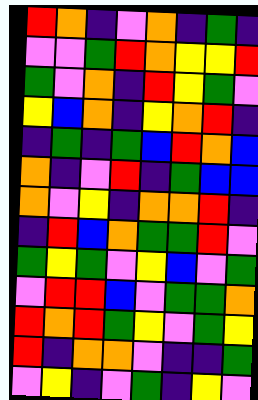[["red", "orange", "indigo", "violet", "orange", "indigo", "green", "indigo"], ["violet", "violet", "green", "red", "orange", "yellow", "yellow", "red"], ["green", "violet", "orange", "indigo", "red", "yellow", "green", "violet"], ["yellow", "blue", "orange", "indigo", "yellow", "orange", "red", "indigo"], ["indigo", "green", "indigo", "green", "blue", "red", "orange", "blue"], ["orange", "indigo", "violet", "red", "indigo", "green", "blue", "blue"], ["orange", "violet", "yellow", "indigo", "orange", "orange", "red", "indigo"], ["indigo", "red", "blue", "orange", "green", "green", "red", "violet"], ["green", "yellow", "green", "violet", "yellow", "blue", "violet", "green"], ["violet", "red", "red", "blue", "violet", "green", "green", "orange"], ["red", "orange", "red", "green", "yellow", "violet", "green", "yellow"], ["red", "indigo", "orange", "orange", "violet", "indigo", "indigo", "green"], ["violet", "yellow", "indigo", "violet", "green", "indigo", "yellow", "violet"]]